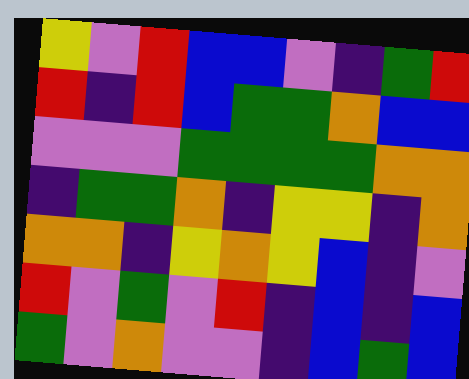[["yellow", "violet", "red", "blue", "blue", "violet", "indigo", "green", "red"], ["red", "indigo", "red", "blue", "green", "green", "orange", "blue", "blue"], ["violet", "violet", "violet", "green", "green", "green", "green", "orange", "orange"], ["indigo", "green", "green", "orange", "indigo", "yellow", "yellow", "indigo", "orange"], ["orange", "orange", "indigo", "yellow", "orange", "yellow", "blue", "indigo", "violet"], ["red", "violet", "green", "violet", "red", "indigo", "blue", "indigo", "blue"], ["green", "violet", "orange", "violet", "violet", "indigo", "blue", "green", "blue"]]